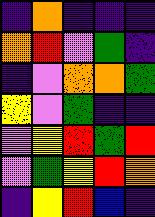[["indigo", "orange", "indigo", "indigo", "indigo"], ["orange", "red", "violet", "green", "indigo"], ["indigo", "violet", "orange", "orange", "green"], ["yellow", "violet", "green", "indigo", "indigo"], ["violet", "yellow", "red", "green", "red"], ["violet", "green", "yellow", "red", "orange"], ["indigo", "yellow", "red", "blue", "indigo"]]